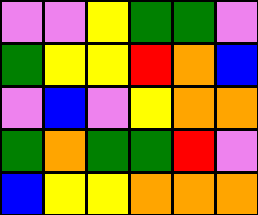[["violet", "violet", "yellow", "green", "green", "violet"], ["green", "yellow", "yellow", "red", "orange", "blue"], ["violet", "blue", "violet", "yellow", "orange", "orange"], ["green", "orange", "green", "green", "red", "violet"], ["blue", "yellow", "yellow", "orange", "orange", "orange"]]